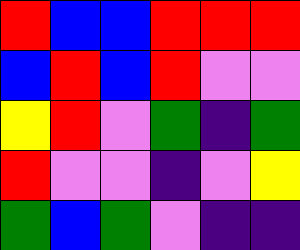[["red", "blue", "blue", "red", "red", "red"], ["blue", "red", "blue", "red", "violet", "violet"], ["yellow", "red", "violet", "green", "indigo", "green"], ["red", "violet", "violet", "indigo", "violet", "yellow"], ["green", "blue", "green", "violet", "indigo", "indigo"]]